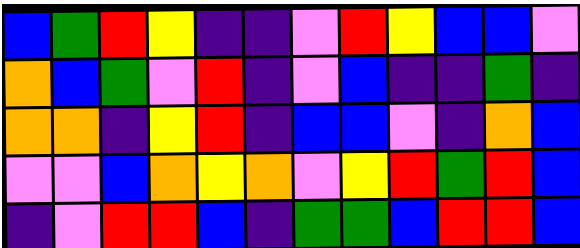[["blue", "green", "red", "yellow", "indigo", "indigo", "violet", "red", "yellow", "blue", "blue", "violet"], ["orange", "blue", "green", "violet", "red", "indigo", "violet", "blue", "indigo", "indigo", "green", "indigo"], ["orange", "orange", "indigo", "yellow", "red", "indigo", "blue", "blue", "violet", "indigo", "orange", "blue"], ["violet", "violet", "blue", "orange", "yellow", "orange", "violet", "yellow", "red", "green", "red", "blue"], ["indigo", "violet", "red", "red", "blue", "indigo", "green", "green", "blue", "red", "red", "blue"]]